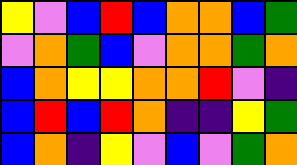[["yellow", "violet", "blue", "red", "blue", "orange", "orange", "blue", "green"], ["violet", "orange", "green", "blue", "violet", "orange", "orange", "green", "orange"], ["blue", "orange", "yellow", "yellow", "orange", "orange", "red", "violet", "indigo"], ["blue", "red", "blue", "red", "orange", "indigo", "indigo", "yellow", "green"], ["blue", "orange", "indigo", "yellow", "violet", "blue", "violet", "green", "orange"]]